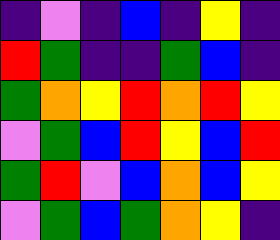[["indigo", "violet", "indigo", "blue", "indigo", "yellow", "indigo"], ["red", "green", "indigo", "indigo", "green", "blue", "indigo"], ["green", "orange", "yellow", "red", "orange", "red", "yellow"], ["violet", "green", "blue", "red", "yellow", "blue", "red"], ["green", "red", "violet", "blue", "orange", "blue", "yellow"], ["violet", "green", "blue", "green", "orange", "yellow", "indigo"]]